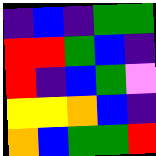[["indigo", "blue", "indigo", "green", "green"], ["red", "red", "green", "blue", "indigo"], ["red", "indigo", "blue", "green", "violet"], ["yellow", "yellow", "orange", "blue", "indigo"], ["orange", "blue", "green", "green", "red"]]